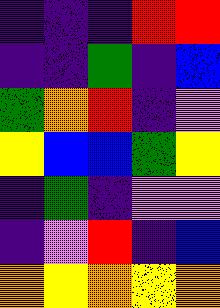[["indigo", "indigo", "indigo", "red", "red"], ["indigo", "indigo", "green", "indigo", "blue"], ["green", "orange", "red", "indigo", "violet"], ["yellow", "blue", "blue", "green", "yellow"], ["indigo", "green", "indigo", "violet", "violet"], ["indigo", "violet", "red", "indigo", "blue"], ["orange", "yellow", "orange", "yellow", "orange"]]